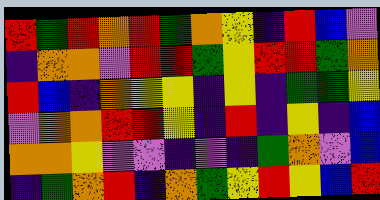[["red", "green", "red", "orange", "red", "green", "orange", "yellow", "indigo", "red", "blue", "violet"], ["indigo", "orange", "orange", "violet", "red", "red", "green", "yellow", "red", "red", "green", "orange"], ["red", "blue", "indigo", "orange", "yellow", "yellow", "indigo", "yellow", "indigo", "green", "green", "yellow"], ["violet", "orange", "orange", "red", "red", "yellow", "indigo", "red", "indigo", "yellow", "indigo", "blue"], ["orange", "orange", "yellow", "violet", "violet", "indigo", "violet", "indigo", "green", "orange", "violet", "blue"], ["indigo", "green", "orange", "red", "indigo", "orange", "green", "yellow", "red", "yellow", "blue", "red"]]